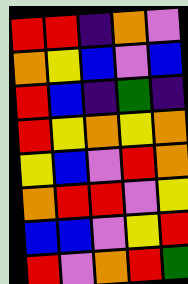[["red", "red", "indigo", "orange", "violet"], ["orange", "yellow", "blue", "violet", "blue"], ["red", "blue", "indigo", "green", "indigo"], ["red", "yellow", "orange", "yellow", "orange"], ["yellow", "blue", "violet", "red", "orange"], ["orange", "red", "red", "violet", "yellow"], ["blue", "blue", "violet", "yellow", "red"], ["red", "violet", "orange", "red", "green"]]